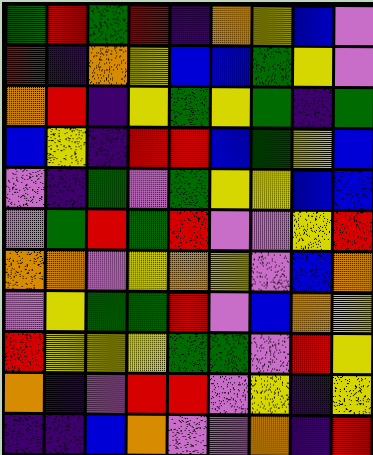[["green", "red", "green", "red", "indigo", "orange", "yellow", "blue", "violet"], ["red", "indigo", "orange", "yellow", "blue", "blue", "green", "yellow", "violet"], ["orange", "red", "indigo", "yellow", "green", "yellow", "green", "indigo", "green"], ["blue", "yellow", "indigo", "red", "red", "blue", "green", "yellow", "blue"], ["violet", "indigo", "green", "violet", "green", "yellow", "yellow", "blue", "blue"], ["violet", "green", "red", "green", "red", "violet", "violet", "yellow", "red"], ["orange", "orange", "violet", "yellow", "orange", "yellow", "violet", "blue", "orange"], ["violet", "yellow", "green", "green", "red", "violet", "blue", "orange", "yellow"], ["red", "yellow", "yellow", "yellow", "green", "green", "violet", "red", "yellow"], ["orange", "indigo", "violet", "red", "red", "violet", "yellow", "indigo", "yellow"], ["indigo", "indigo", "blue", "orange", "violet", "violet", "orange", "indigo", "red"]]